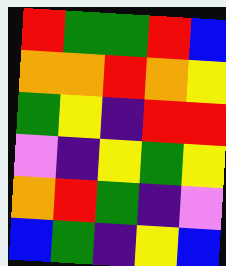[["red", "green", "green", "red", "blue"], ["orange", "orange", "red", "orange", "yellow"], ["green", "yellow", "indigo", "red", "red"], ["violet", "indigo", "yellow", "green", "yellow"], ["orange", "red", "green", "indigo", "violet"], ["blue", "green", "indigo", "yellow", "blue"]]